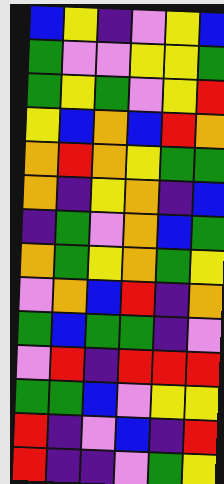[["blue", "yellow", "indigo", "violet", "yellow", "blue"], ["green", "violet", "violet", "yellow", "yellow", "green"], ["green", "yellow", "green", "violet", "yellow", "red"], ["yellow", "blue", "orange", "blue", "red", "orange"], ["orange", "red", "orange", "yellow", "green", "green"], ["orange", "indigo", "yellow", "orange", "indigo", "blue"], ["indigo", "green", "violet", "orange", "blue", "green"], ["orange", "green", "yellow", "orange", "green", "yellow"], ["violet", "orange", "blue", "red", "indigo", "orange"], ["green", "blue", "green", "green", "indigo", "violet"], ["violet", "red", "indigo", "red", "red", "red"], ["green", "green", "blue", "violet", "yellow", "yellow"], ["red", "indigo", "violet", "blue", "indigo", "red"], ["red", "indigo", "indigo", "violet", "green", "yellow"]]